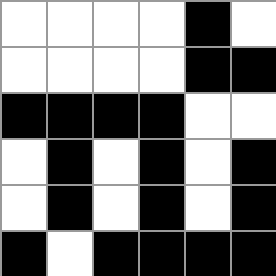[["white", "white", "white", "white", "black", "white"], ["white", "white", "white", "white", "black", "black"], ["black", "black", "black", "black", "white", "white"], ["white", "black", "white", "black", "white", "black"], ["white", "black", "white", "black", "white", "black"], ["black", "white", "black", "black", "black", "black"]]